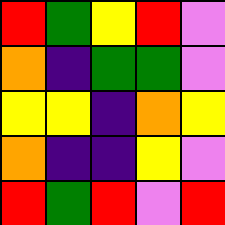[["red", "green", "yellow", "red", "violet"], ["orange", "indigo", "green", "green", "violet"], ["yellow", "yellow", "indigo", "orange", "yellow"], ["orange", "indigo", "indigo", "yellow", "violet"], ["red", "green", "red", "violet", "red"]]